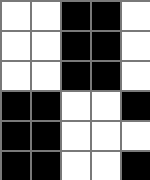[["white", "white", "black", "black", "white"], ["white", "white", "black", "black", "white"], ["white", "white", "black", "black", "white"], ["black", "black", "white", "white", "black"], ["black", "black", "white", "white", "white"], ["black", "black", "white", "white", "black"]]